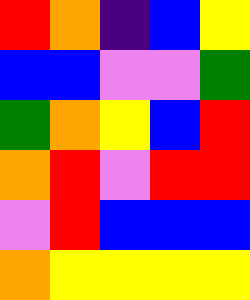[["red", "orange", "indigo", "blue", "yellow"], ["blue", "blue", "violet", "violet", "green"], ["green", "orange", "yellow", "blue", "red"], ["orange", "red", "violet", "red", "red"], ["violet", "red", "blue", "blue", "blue"], ["orange", "yellow", "yellow", "yellow", "yellow"]]